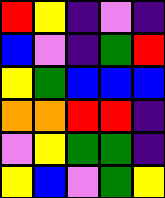[["red", "yellow", "indigo", "violet", "indigo"], ["blue", "violet", "indigo", "green", "red"], ["yellow", "green", "blue", "blue", "blue"], ["orange", "orange", "red", "red", "indigo"], ["violet", "yellow", "green", "green", "indigo"], ["yellow", "blue", "violet", "green", "yellow"]]